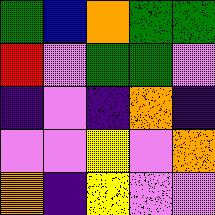[["green", "blue", "orange", "green", "green"], ["red", "violet", "green", "green", "violet"], ["indigo", "violet", "indigo", "orange", "indigo"], ["violet", "violet", "yellow", "violet", "orange"], ["orange", "indigo", "yellow", "violet", "violet"]]